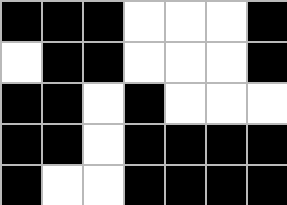[["black", "black", "black", "white", "white", "white", "black"], ["white", "black", "black", "white", "white", "white", "black"], ["black", "black", "white", "black", "white", "white", "white"], ["black", "black", "white", "black", "black", "black", "black"], ["black", "white", "white", "black", "black", "black", "black"]]